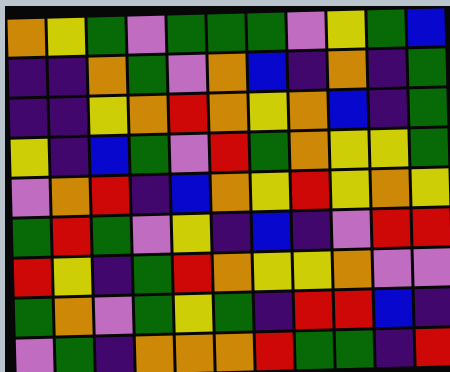[["orange", "yellow", "green", "violet", "green", "green", "green", "violet", "yellow", "green", "blue"], ["indigo", "indigo", "orange", "green", "violet", "orange", "blue", "indigo", "orange", "indigo", "green"], ["indigo", "indigo", "yellow", "orange", "red", "orange", "yellow", "orange", "blue", "indigo", "green"], ["yellow", "indigo", "blue", "green", "violet", "red", "green", "orange", "yellow", "yellow", "green"], ["violet", "orange", "red", "indigo", "blue", "orange", "yellow", "red", "yellow", "orange", "yellow"], ["green", "red", "green", "violet", "yellow", "indigo", "blue", "indigo", "violet", "red", "red"], ["red", "yellow", "indigo", "green", "red", "orange", "yellow", "yellow", "orange", "violet", "violet"], ["green", "orange", "violet", "green", "yellow", "green", "indigo", "red", "red", "blue", "indigo"], ["violet", "green", "indigo", "orange", "orange", "orange", "red", "green", "green", "indigo", "red"]]